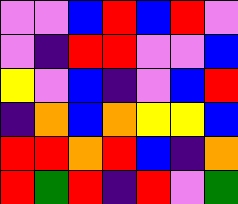[["violet", "violet", "blue", "red", "blue", "red", "violet"], ["violet", "indigo", "red", "red", "violet", "violet", "blue"], ["yellow", "violet", "blue", "indigo", "violet", "blue", "red"], ["indigo", "orange", "blue", "orange", "yellow", "yellow", "blue"], ["red", "red", "orange", "red", "blue", "indigo", "orange"], ["red", "green", "red", "indigo", "red", "violet", "green"]]